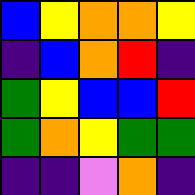[["blue", "yellow", "orange", "orange", "yellow"], ["indigo", "blue", "orange", "red", "indigo"], ["green", "yellow", "blue", "blue", "red"], ["green", "orange", "yellow", "green", "green"], ["indigo", "indigo", "violet", "orange", "indigo"]]